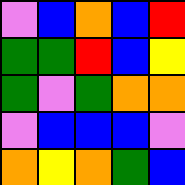[["violet", "blue", "orange", "blue", "red"], ["green", "green", "red", "blue", "yellow"], ["green", "violet", "green", "orange", "orange"], ["violet", "blue", "blue", "blue", "violet"], ["orange", "yellow", "orange", "green", "blue"]]